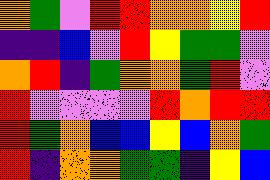[["orange", "green", "violet", "red", "red", "orange", "orange", "yellow", "red"], ["indigo", "indigo", "blue", "violet", "red", "yellow", "green", "green", "violet"], ["orange", "red", "indigo", "green", "orange", "orange", "green", "red", "violet"], ["red", "violet", "violet", "violet", "violet", "red", "orange", "red", "red"], ["red", "green", "orange", "blue", "blue", "yellow", "blue", "orange", "green"], ["red", "indigo", "orange", "orange", "green", "green", "indigo", "yellow", "blue"]]